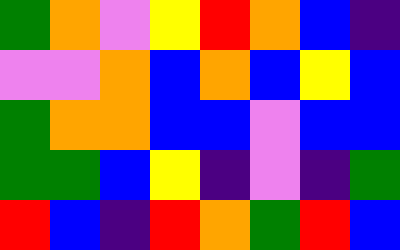[["green", "orange", "violet", "yellow", "red", "orange", "blue", "indigo"], ["violet", "violet", "orange", "blue", "orange", "blue", "yellow", "blue"], ["green", "orange", "orange", "blue", "blue", "violet", "blue", "blue"], ["green", "green", "blue", "yellow", "indigo", "violet", "indigo", "green"], ["red", "blue", "indigo", "red", "orange", "green", "red", "blue"]]